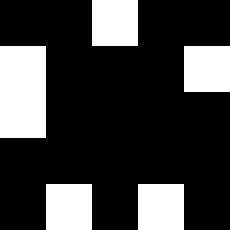[["black", "black", "white", "black", "black"], ["white", "black", "black", "black", "white"], ["white", "black", "black", "black", "black"], ["black", "black", "black", "black", "black"], ["black", "white", "black", "white", "black"]]